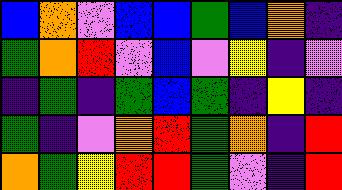[["blue", "orange", "violet", "blue", "blue", "green", "blue", "orange", "indigo"], ["green", "orange", "red", "violet", "blue", "violet", "yellow", "indigo", "violet"], ["indigo", "green", "indigo", "green", "blue", "green", "indigo", "yellow", "indigo"], ["green", "indigo", "violet", "orange", "red", "green", "orange", "indigo", "red"], ["orange", "green", "yellow", "red", "red", "green", "violet", "indigo", "red"]]